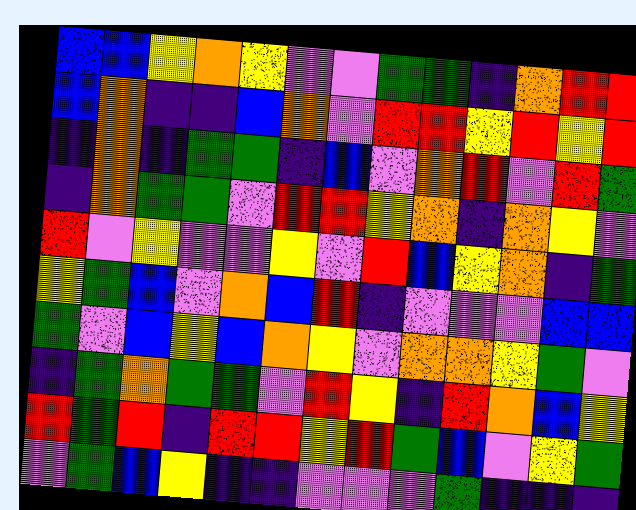[["blue", "blue", "yellow", "orange", "yellow", "violet", "violet", "green", "green", "indigo", "orange", "red", "red"], ["blue", "orange", "indigo", "indigo", "blue", "orange", "violet", "red", "red", "yellow", "red", "yellow", "red"], ["indigo", "orange", "indigo", "green", "green", "indigo", "blue", "violet", "orange", "red", "violet", "red", "green"], ["indigo", "orange", "green", "green", "violet", "red", "red", "yellow", "orange", "indigo", "orange", "yellow", "violet"], ["red", "violet", "yellow", "violet", "violet", "yellow", "violet", "red", "blue", "yellow", "orange", "indigo", "green"], ["yellow", "green", "blue", "violet", "orange", "blue", "red", "indigo", "violet", "violet", "violet", "blue", "blue"], ["green", "violet", "blue", "yellow", "blue", "orange", "yellow", "violet", "orange", "orange", "yellow", "green", "violet"], ["indigo", "green", "orange", "green", "green", "violet", "red", "yellow", "indigo", "red", "orange", "blue", "yellow"], ["red", "green", "red", "indigo", "red", "red", "yellow", "red", "green", "blue", "violet", "yellow", "green"], ["violet", "green", "blue", "yellow", "indigo", "indigo", "violet", "violet", "violet", "green", "indigo", "indigo", "indigo"]]